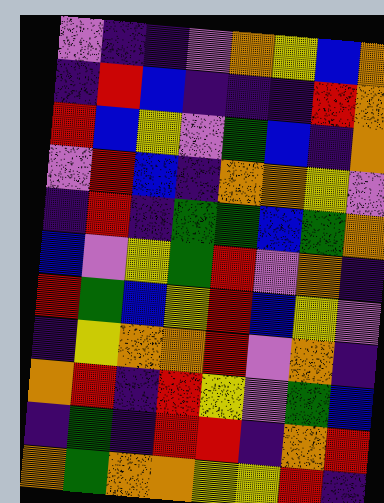[["violet", "indigo", "indigo", "violet", "orange", "yellow", "blue", "orange"], ["indigo", "red", "blue", "indigo", "indigo", "indigo", "red", "orange"], ["red", "blue", "yellow", "violet", "green", "blue", "indigo", "orange"], ["violet", "red", "blue", "indigo", "orange", "orange", "yellow", "violet"], ["indigo", "red", "indigo", "green", "green", "blue", "green", "orange"], ["blue", "violet", "yellow", "green", "red", "violet", "orange", "indigo"], ["red", "green", "blue", "yellow", "red", "blue", "yellow", "violet"], ["indigo", "yellow", "orange", "orange", "red", "violet", "orange", "indigo"], ["orange", "red", "indigo", "red", "yellow", "violet", "green", "blue"], ["indigo", "green", "indigo", "red", "red", "indigo", "orange", "red"], ["orange", "green", "orange", "orange", "yellow", "yellow", "red", "indigo"]]